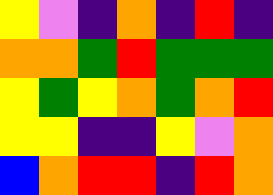[["yellow", "violet", "indigo", "orange", "indigo", "red", "indigo"], ["orange", "orange", "green", "red", "green", "green", "green"], ["yellow", "green", "yellow", "orange", "green", "orange", "red"], ["yellow", "yellow", "indigo", "indigo", "yellow", "violet", "orange"], ["blue", "orange", "red", "red", "indigo", "red", "orange"]]